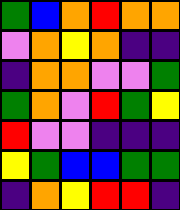[["green", "blue", "orange", "red", "orange", "orange"], ["violet", "orange", "yellow", "orange", "indigo", "indigo"], ["indigo", "orange", "orange", "violet", "violet", "green"], ["green", "orange", "violet", "red", "green", "yellow"], ["red", "violet", "violet", "indigo", "indigo", "indigo"], ["yellow", "green", "blue", "blue", "green", "green"], ["indigo", "orange", "yellow", "red", "red", "indigo"]]